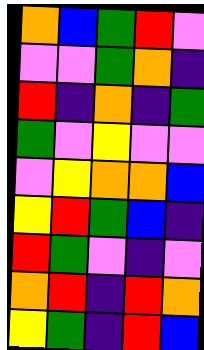[["orange", "blue", "green", "red", "violet"], ["violet", "violet", "green", "orange", "indigo"], ["red", "indigo", "orange", "indigo", "green"], ["green", "violet", "yellow", "violet", "violet"], ["violet", "yellow", "orange", "orange", "blue"], ["yellow", "red", "green", "blue", "indigo"], ["red", "green", "violet", "indigo", "violet"], ["orange", "red", "indigo", "red", "orange"], ["yellow", "green", "indigo", "red", "blue"]]